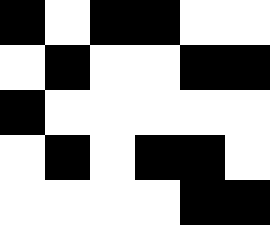[["black", "white", "black", "black", "white", "white"], ["white", "black", "white", "white", "black", "black"], ["black", "white", "white", "white", "white", "white"], ["white", "black", "white", "black", "black", "white"], ["white", "white", "white", "white", "black", "black"]]